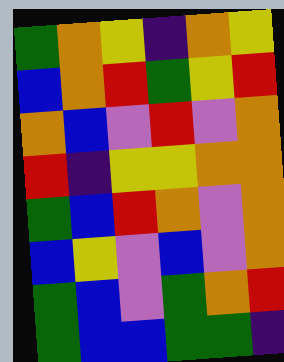[["green", "orange", "yellow", "indigo", "orange", "yellow"], ["blue", "orange", "red", "green", "yellow", "red"], ["orange", "blue", "violet", "red", "violet", "orange"], ["red", "indigo", "yellow", "yellow", "orange", "orange"], ["green", "blue", "red", "orange", "violet", "orange"], ["blue", "yellow", "violet", "blue", "violet", "orange"], ["green", "blue", "violet", "green", "orange", "red"], ["green", "blue", "blue", "green", "green", "indigo"]]